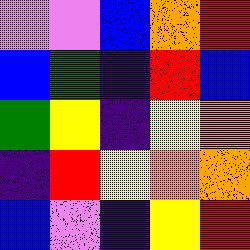[["violet", "violet", "blue", "orange", "red"], ["blue", "green", "indigo", "red", "blue"], ["green", "yellow", "indigo", "yellow", "orange"], ["indigo", "red", "yellow", "orange", "orange"], ["blue", "violet", "indigo", "yellow", "red"]]